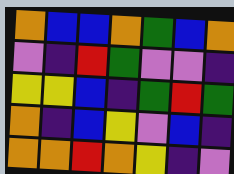[["orange", "blue", "blue", "orange", "green", "blue", "orange"], ["violet", "indigo", "red", "green", "violet", "violet", "indigo"], ["yellow", "yellow", "blue", "indigo", "green", "red", "green"], ["orange", "indigo", "blue", "yellow", "violet", "blue", "indigo"], ["orange", "orange", "red", "orange", "yellow", "indigo", "violet"]]